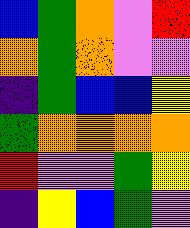[["blue", "green", "orange", "violet", "red"], ["orange", "green", "orange", "violet", "violet"], ["indigo", "green", "blue", "blue", "yellow"], ["green", "orange", "orange", "orange", "orange"], ["red", "violet", "violet", "green", "yellow"], ["indigo", "yellow", "blue", "green", "violet"]]